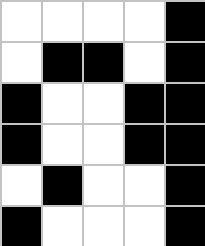[["white", "white", "white", "white", "black"], ["white", "black", "black", "white", "black"], ["black", "white", "white", "black", "black"], ["black", "white", "white", "black", "black"], ["white", "black", "white", "white", "black"], ["black", "white", "white", "white", "black"]]